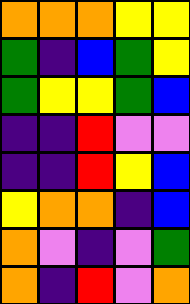[["orange", "orange", "orange", "yellow", "yellow"], ["green", "indigo", "blue", "green", "yellow"], ["green", "yellow", "yellow", "green", "blue"], ["indigo", "indigo", "red", "violet", "violet"], ["indigo", "indigo", "red", "yellow", "blue"], ["yellow", "orange", "orange", "indigo", "blue"], ["orange", "violet", "indigo", "violet", "green"], ["orange", "indigo", "red", "violet", "orange"]]